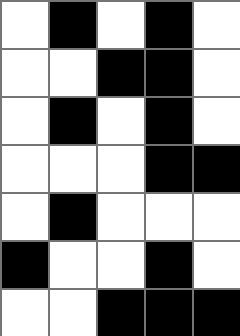[["white", "black", "white", "black", "white"], ["white", "white", "black", "black", "white"], ["white", "black", "white", "black", "white"], ["white", "white", "white", "black", "black"], ["white", "black", "white", "white", "white"], ["black", "white", "white", "black", "white"], ["white", "white", "black", "black", "black"]]